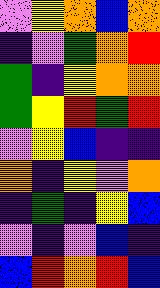[["violet", "yellow", "orange", "blue", "orange"], ["indigo", "violet", "green", "orange", "red"], ["green", "indigo", "yellow", "orange", "orange"], ["green", "yellow", "red", "green", "red"], ["violet", "yellow", "blue", "indigo", "indigo"], ["orange", "indigo", "yellow", "violet", "orange"], ["indigo", "green", "indigo", "yellow", "blue"], ["violet", "indigo", "violet", "blue", "indigo"], ["blue", "red", "orange", "red", "blue"]]